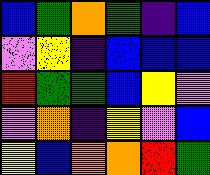[["blue", "green", "orange", "green", "indigo", "blue"], ["violet", "yellow", "indigo", "blue", "blue", "blue"], ["red", "green", "green", "blue", "yellow", "violet"], ["violet", "orange", "indigo", "yellow", "violet", "blue"], ["yellow", "blue", "orange", "orange", "red", "green"]]